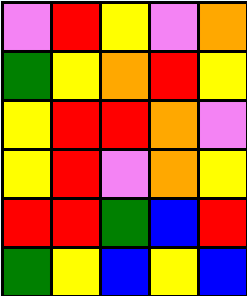[["violet", "red", "yellow", "violet", "orange"], ["green", "yellow", "orange", "red", "yellow"], ["yellow", "red", "red", "orange", "violet"], ["yellow", "red", "violet", "orange", "yellow"], ["red", "red", "green", "blue", "red"], ["green", "yellow", "blue", "yellow", "blue"]]